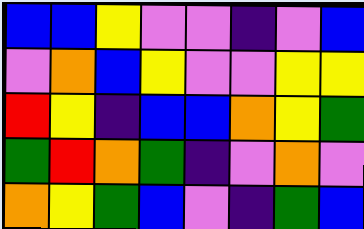[["blue", "blue", "yellow", "violet", "violet", "indigo", "violet", "blue"], ["violet", "orange", "blue", "yellow", "violet", "violet", "yellow", "yellow"], ["red", "yellow", "indigo", "blue", "blue", "orange", "yellow", "green"], ["green", "red", "orange", "green", "indigo", "violet", "orange", "violet"], ["orange", "yellow", "green", "blue", "violet", "indigo", "green", "blue"]]